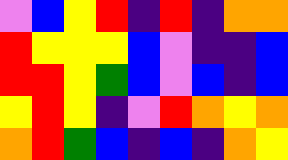[["violet", "blue", "yellow", "red", "indigo", "red", "indigo", "orange", "orange"], ["red", "yellow", "yellow", "yellow", "blue", "violet", "indigo", "indigo", "blue"], ["red", "red", "yellow", "green", "blue", "violet", "blue", "indigo", "blue"], ["yellow", "red", "yellow", "indigo", "violet", "red", "orange", "yellow", "orange"], ["orange", "red", "green", "blue", "indigo", "blue", "indigo", "orange", "yellow"]]